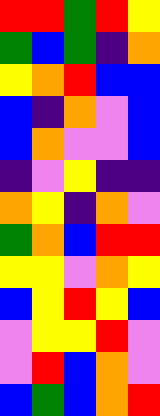[["red", "red", "green", "red", "yellow"], ["green", "blue", "green", "indigo", "orange"], ["yellow", "orange", "red", "blue", "blue"], ["blue", "indigo", "orange", "violet", "blue"], ["blue", "orange", "violet", "violet", "blue"], ["indigo", "violet", "yellow", "indigo", "indigo"], ["orange", "yellow", "indigo", "orange", "violet"], ["green", "orange", "blue", "red", "red"], ["yellow", "yellow", "violet", "orange", "yellow"], ["blue", "yellow", "red", "yellow", "blue"], ["violet", "yellow", "yellow", "red", "violet"], ["violet", "red", "blue", "orange", "violet"], ["blue", "green", "blue", "orange", "red"]]